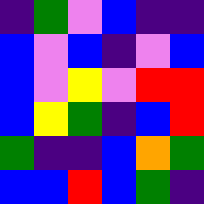[["indigo", "green", "violet", "blue", "indigo", "indigo"], ["blue", "violet", "blue", "indigo", "violet", "blue"], ["blue", "violet", "yellow", "violet", "red", "red"], ["blue", "yellow", "green", "indigo", "blue", "red"], ["green", "indigo", "indigo", "blue", "orange", "green"], ["blue", "blue", "red", "blue", "green", "indigo"]]